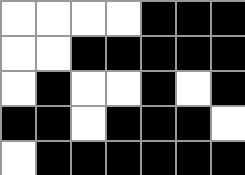[["white", "white", "white", "white", "black", "black", "black"], ["white", "white", "black", "black", "black", "black", "black"], ["white", "black", "white", "white", "black", "white", "black"], ["black", "black", "white", "black", "black", "black", "white"], ["white", "black", "black", "black", "black", "black", "black"]]